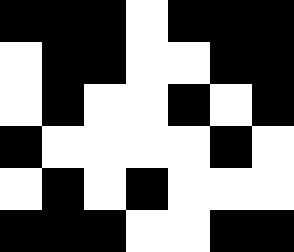[["black", "black", "black", "white", "black", "black", "black"], ["white", "black", "black", "white", "white", "black", "black"], ["white", "black", "white", "white", "black", "white", "black"], ["black", "white", "white", "white", "white", "black", "white"], ["white", "black", "white", "black", "white", "white", "white"], ["black", "black", "black", "white", "white", "black", "black"]]